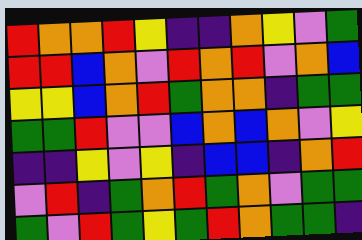[["red", "orange", "orange", "red", "yellow", "indigo", "indigo", "orange", "yellow", "violet", "green"], ["red", "red", "blue", "orange", "violet", "red", "orange", "red", "violet", "orange", "blue"], ["yellow", "yellow", "blue", "orange", "red", "green", "orange", "orange", "indigo", "green", "green"], ["green", "green", "red", "violet", "violet", "blue", "orange", "blue", "orange", "violet", "yellow"], ["indigo", "indigo", "yellow", "violet", "yellow", "indigo", "blue", "blue", "indigo", "orange", "red"], ["violet", "red", "indigo", "green", "orange", "red", "green", "orange", "violet", "green", "green"], ["green", "violet", "red", "green", "yellow", "green", "red", "orange", "green", "green", "indigo"]]